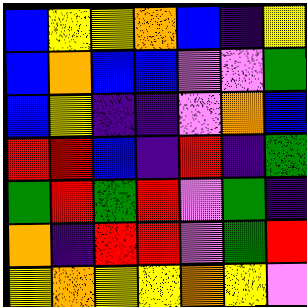[["blue", "yellow", "yellow", "orange", "blue", "indigo", "yellow"], ["blue", "orange", "blue", "blue", "violet", "violet", "green"], ["blue", "yellow", "indigo", "indigo", "violet", "orange", "blue"], ["red", "red", "blue", "indigo", "red", "indigo", "green"], ["green", "red", "green", "red", "violet", "green", "indigo"], ["orange", "indigo", "red", "red", "violet", "green", "red"], ["yellow", "orange", "yellow", "yellow", "orange", "yellow", "violet"]]